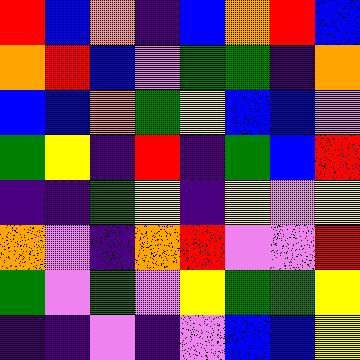[["red", "blue", "orange", "indigo", "blue", "orange", "red", "blue"], ["orange", "red", "blue", "violet", "green", "green", "indigo", "orange"], ["blue", "blue", "orange", "green", "yellow", "blue", "blue", "violet"], ["green", "yellow", "indigo", "red", "indigo", "green", "blue", "red"], ["indigo", "indigo", "green", "yellow", "indigo", "yellow", "violet", "yellow"], ["orange", "violet", "indigo", "orange", "red", "violet", "violet", "red"], ["green", "violet", "green", "violet", "yellow", "green", "green", "yellow"], ["indigo", "indigo", "violet", "indigo", "violet", "blue", "blue", "yellow"]]